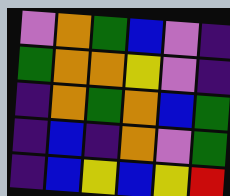[["violet", "orange", "green", "blue", "violet", "indigo"], ["green", "orange", "orange", "yellow", "violet", "indigo"], ["indigo", "orange", "green", "orange", "blue", "green"], ["indigo", "blue", "indigo", "orange", "violet", "green"], ["indigo", "blue", "yellow", "blue", "yellow", "red"]]